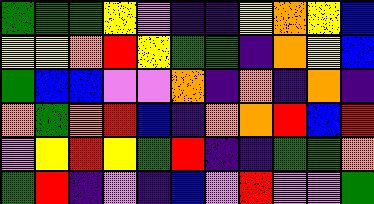[["green", "green", "green", "yellow", "violet", "indigo", "indigo", "yellow", "orange", "yellow", "blue"], ["yellow", "yellow", "orange", "red", "yellow", "green", "green", "indigo", "orange", "yellow", "blue"], ["green", "blue", "blue", "violet", "violet", "orange", "indigo", "orange", "indigo", "orange", "indigo"], ["orange", "green", "orange", "red", "blue", "indigo", "orange", "orange", "red", "blue", "red"], ["violet", "yellow", "red", "yellow", "green", "red", "indigo", "indigo", "green", "green", "orange"], ["green", "red", "indigo", "violet", "indigo", "blue", "violet", "red", "violet", "violet", "green"]]